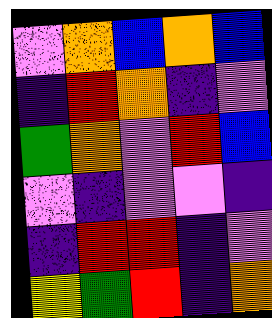[["violet", "orange", "blue", "orange", "blue"], ["indigo", "red", "orange", "indigo", "violet"], ["green", "orange", "violet", "red", "blue"], ["violet", "indigo", "violet", "violet", "indigo"], ["indigo", "red", "red", "indigo", "violet"], ["yellow", "green", "red", "indigo", "orange"]]